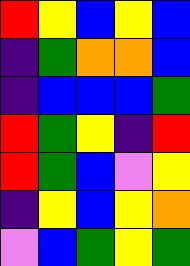[["red", "yellow", "blue", "yellow", "blue"], ["indigo", "green", "orange", "orange", "blue"], ["indigo", "blue", "blue", "blue", "green"], ["red", "green", "yellow", "indigo", "red"], ["red", "green", "blue", "violet", "yellow"], ["indigo", "yellow", "blue", "yellow", "orange"], ["violet", "blue", "green", "yellow", "green"]]